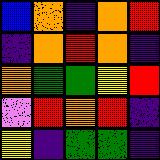[["blue", "orange", "indigo", "orange", "red"], ["indigo", "orange", "red", "orange", "indigo"], ["orange", "green", "green", "yellow", "red"], ["violet", "red", "orange", "red", "indigo"], ["yellow", "indigo", "green", "green", "indigo"]]